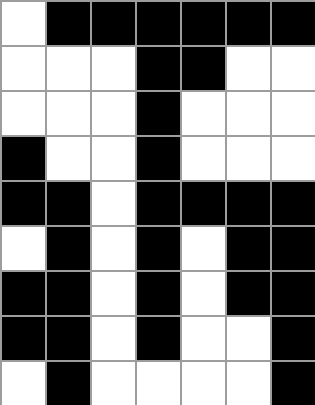[["white", "black", "black", "black", "black", "black", "black"], ["white", "white", "white", "black", "black", "white", "white"], ["white", "white", "white", "black", "white", "white", "white"], ["black", "white", "white", "black", "white", "white", "white"], ["black", "black", "white", "black", "black", "black", "black"], ["white", "black", "white", "black", "white", "black", "black"], ["black", "black", "white", "black", "white", "black", "black"], ["black", "black", "white", "black", "white", "white", "black"], ["white", "black", "white", "white", "white", "white", "black"]]